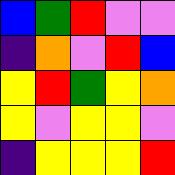[["blue", "green", "red", "violet", "violet"], ["indigo", "orange", "violet", "red", "blue"], ["yellow", "red", "green", "yellow", "orange"], ["yellow", "violet", "yellow", "yellow", "violet"], ["indigo", "yellow", "yellow", "yellow", "red"]]